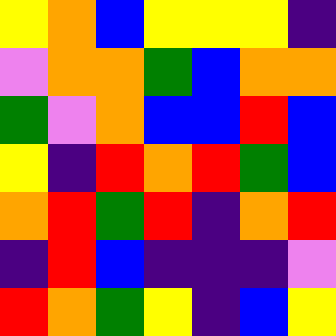[["yellow", "orange", "blue", "yellow", "yellow", "yellow", "indigo"], ["violet", "orange", "orange", "green", "blue", "orange", "orange"], ["green", "violet", "orange", "blue", "blue", "red", "blue"], ["yellow", "indigo", "red", "orange", "red", "green", "blue"], ["orange", "red", "green", "red", "indigo", "orange", "red"], ["indigo", "red", "blue", "indigo", "indigo", "indigo", "violet"], ["red", "orange", "green", "yellow", "indigo", "blue", "yellow"]]